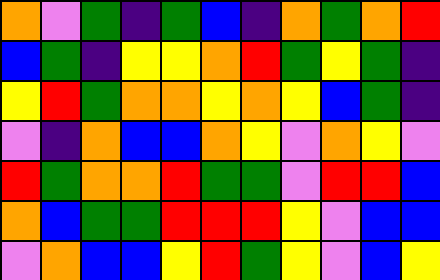[["orange", "violet", "green", "indigo", "green", "blue", "indigo", "orange", "green", "orange", "red"], ["blue", "green", "indigo", "yellow", "yellow", "orange", "red", "green", "yellow", "green", "indigo"], ["yellow", "red", "green", "orange", "orange", "yellow", "orange", "yellow", "blue", "green", "indigo"], ["violet", "indigo", "orange", "blue", "blue", "orange", "yellow", "violet", "orange", "yellow", "violet"], ["red", "green", "orange", "orange", "red", "green", "green", "violet", "red", "red", "blue"], ["orange", "blue", "green", "green", "red", "red", "red", "yellow", "violet", "blue", "blue"], ["violet", "orange", "blue", "blue", "yellow", "red", "green", "yellow", "violet", "blue", "yellow"]]